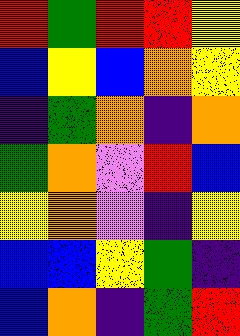[["red", "green", "red", "red", "yellow"], ["blue", "yellow", "blue", "orange", "yellow"], ["indigo", "green", "orange", "indigo", "orange"], ["green", "orange", "violet", "red", "blue"], ["yellow", "orange", "violet", "indigo", "yellow"], ["blue", "blue", "yellow", "green", "indigo"], ["blue", "orange", "indigo", "green", "red"]]